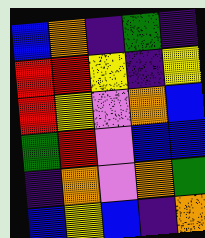[["blue", "orange", "indigo", "green", "indigo"], ["red", "red", "yellow", "indigo", "yellow"], ["red", "yellow", "violet", "orange", "blue"], ["green", "red", "violet", "blue", "blue"], ["indigo", "orange", "violet", "orange", "green"], ["blue", "yellow", "blue", "indigo", "orange"]]